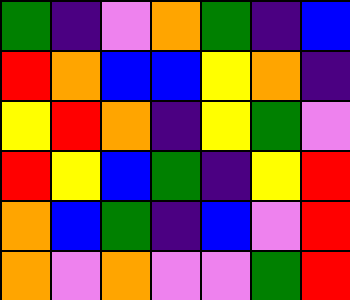[["green", "indigo", "violet", "orange", "green", "indigo", "blue"], ["red", "orange", "blue", "blue", "yellow", "orange", "indigo"], ["yellow", "red", "orange", "indigo", "yellow", "green", "violet"], ["red", "yellow", "blue", "green", "indigo", "yellow", "red"], ["orange", "blue", "green", "indigo", "blue", "violet", "red"], ["orange", "violet", "orange", "violet", "violet", "green", "red"]]